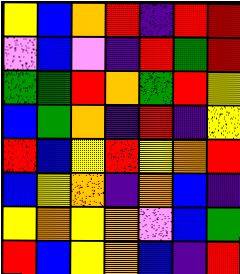[["yellow", "blue", "orange", "red", "indigo", "red", "red"], ["violet", "blue", "violet", "indigo", "red", "green", "red"], ["green", "green", "red", "orange", "green", "red", "yellow"], ["blue", "green", "orange", "indigo", "red", "indigo", "yellow"], ["red", "blue", "yellow", "red", "yellow", "orange", "red"], ["blue", "yellow", "orange", "indigo", "orange", "blue", "indigo"], ["yellow", "orange", "yellow", "orange", "violet", "blue", "green"], ["red", "blue", "yellow", "orange", "blue", "indigo", "red"]]